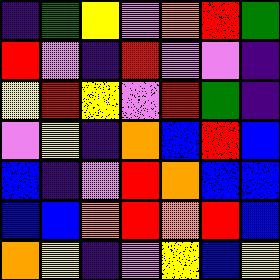[["indigo", "green", "yellow", "violet", "orange", "red", "green"], ["red", "violet", "indigo", "red", "violet", "violet", "indigo"], ["yellow", "red", "yellow", "violet", "red", "green", "indigo"], ["violet", "yellow", "indigo", "orange", "blue", "red", "blue"], ["blue", "indigo", "violet", "red", "orange", "blue", "blue"], ["blue", "blue", "orange", "red", "orange", "red", "blue"], ["orange", "yellow", "indigo", "violet", "yellow", "blue", "yellow"]]